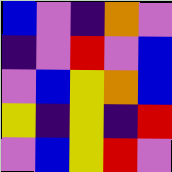[["blue", "violet", "indigo", "orange", "violet"], ["indigo", "violet", "red", "violet", "blue"], ["violet", "blue", "yellow", "orange", "blue"], ["yellow", "indigo", "yellow", "indigo", "red"], ["violet", "blue", "yellow", "red", "violet"]]